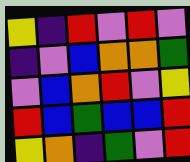[["yellow", "indigo", "red", "violet", "red", "violet"], ["indigo", "violet", "blue", "orange", "orange", "green"], ["violet", "blue", "orange", "red", "violet", "yellow"], ["red", "blue", "green", "blue", "blue", "red"], ["yellow", "orange", "indigo", "green", "violet", "red"]]